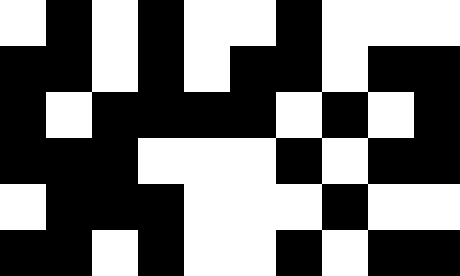[["white", "black", "white", "black", "white", "white", "black", "white", "white", "white"], ["black", "black", "white", "black", "white", "black", "black", "white", "black", "black"], ["black", "white", "black", "black", "black", "black", "white", "black", "white", "black"], ["black", "black", "black", "white", "white", "white", "black", "white", "black", "black"], ["white", "black", "black", "black", "white", "white", "white", "black", "white", "white"], ["black", "black", "white", "black", "white", "white", "black", "white", "black", "black"]]